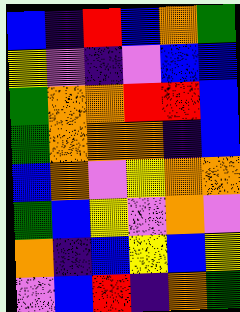[["blue", "indigo", "red", "blue", "orange", "green"], ["yellow", "violet", "indigo", "violet", "blue", "blue"], ["green", "orange", "orange", "red", "red", "blue"], ["green", "orange", "orange", "orange", "indigo", "blue"], ["blue", "orange", "violet", "yellow", "orange", "orange"], ["green", "blue", "yellow", "violet", "orange", "violet"], ["orange", "indigo", "blue", "yellow", "blue", "yellow"], ["violet", "blue", "red", "indigo", "orange", "green"]]